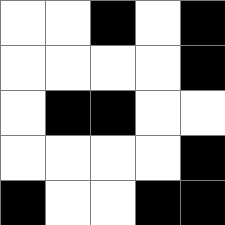[["white", "white", "black", "white", "black"], ["white", "white", "white", "white", "black"], ["white", "black", "black", "white", "white"], ["white", "white", "white", "white", "black"], ["black", "white", "white", "black", "black"]]